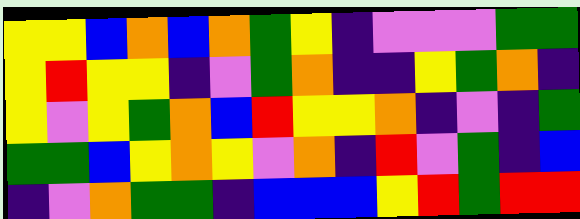[["yellow", "yellow", "blue", "orange", "blue", "orange", "green", "yellow", "indigo", "violet", "violet", "violet", "green", "green"], ["yellow", "red", "yellow", "yellow", "indigo", "violet", "green", "orange", "indigo", "indigo", "yellow", "green", "orange", "indigo"], ["yellow", "violet", "yellow", "green", "orange", "blue", "red", "yellow", "yellow", "orange", "indigo", "violet", "indigo", "green"], ["green", "green", "blue", "yellow", "orange", "yellow", "violet", "orange", "indigo", "red", "violet", "green", "indigo", "blue"], ["indigo", "violet", "orange", "green", "green", "indigo", "blue", "blue", "blue", "yellow", "red", "green", "red", "red"]]